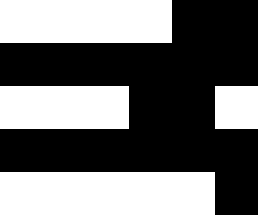[["white", "white", "white", "white", "black", "black"], ["black", "black", "black", "black", "black", "black"], ["white", "white", "white", "black", "black", "white"], ["black", "black", "black", "black", "black", "black"], ["white", "white", "white", "white", "white", "black"]]